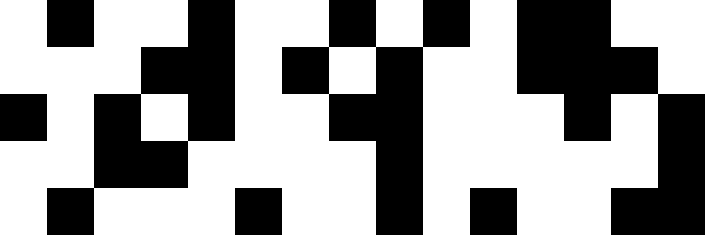[["white", "black", "white", "white", "black", "white", "white", "black", "white", "black", "white", "black", "black", "white", "white"], ["white", "white", "white", "black", "black", "white", "black", "white", "black", "white", "white", "black", "black", "black", "white"], ["black", "white", "black", "white", "black", "white", "white", "black", "black", "white", "white", "white", "black", "white", "black"], ["white", "white", "black", "black", "white", "white", "white", "white", "black", "white", "white", "white", "white", "white", "black"], ["white", "black", "white", "white", "white", "black", "white", "white", "black", "white", "black", "white", "white", "black", "black"]]